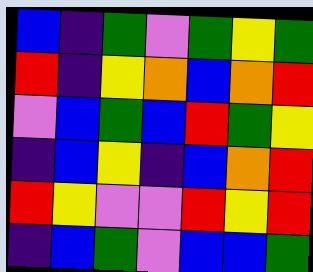[["blue", "indigo", "green", "violet", "green", "yellow", "green"], ["red", "indigo", "yellow", "orange", "blue", "orange", "red"], ["violet", "blue", "green", "blue", "red", "green", "yellow"], ["indigo", "blue", "yellow", "indigo", "blue", "orange", "red"], ["red", "yellow", "violet", "violet", "red", "yellow", "red"], ["indigo", "blue", "green", "violet", "blue", "blue", "green"]]